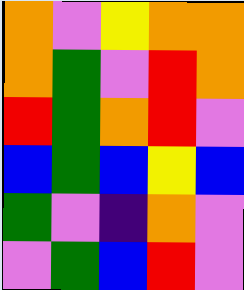[["orange", "violet", "yellow", "orange", "orange"], ["orange", "green", "violet", "red", "orange"], ["red", "green", "orange", "red", "violet"], ["blue", "green", "blue", "yellow", "blue"], ["green", "violet", "indigo", "orange", "violet"], ["violet", "green", "blue", "red", "violet"]]